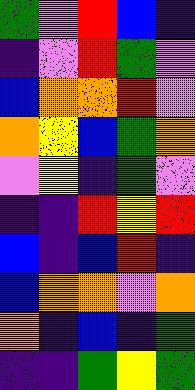[["green", "violet", "red", "blue", "indigo"], ["indigo", "violet", "red", "green", "violet"], ["blue", "orange", "orange", "red", "violet"], ["orange", "yellow", "blue", "green", "orange"], ["violet", "yellow", "indigo", "green", "violet"], ["indigo", "indigo", "red", "yellow", "red"], ["blue", "indigo", "blue", "red", "indigo"], ["blue", "orange", "orange", "violet", "orange"], ["orange", "indigo", "blue", "indigo", "green"], ["indigo", "indigo", "green", "yellow", "green"]]